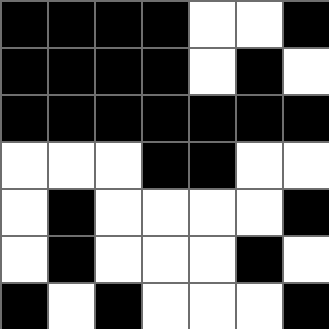[["black", "black", "black", "black", "white", "white", "black"], ["black", "black", "black", "black", "white", "black", "white"], ["black", "black", "black", "black", "black", "black", "black"], ["white", "white", "white", "black", "black", "white", "white"], ["white", "black", "white", "white", "white", "white", "black"], ["white", "black", "white", "white", "white", "black", "white"], ["black", "white", "black", "white", "white", "white", "black"]]